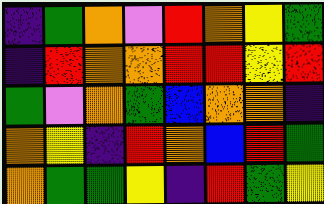[["indigo", "green", "orange", "violet", "red", "orange", "yellow", "green"], ["indigo", "red", "orange", "orange", "red", "red", "yellow", "red"], ["green", "violet", "orange", "green", "blue", "orange", "orange", "indigo"], ["orange", "yellow", "indigo", "red", "orange", "blue", "red", "green"], ["orange", "green", "green", "yellow", "indigo", "red", "green", "yellow"]]